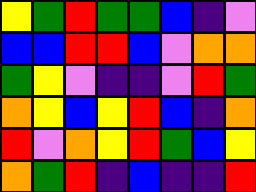[["yellow", "green", "red", "green", "green", "blue", "indigo", "violet"], ["blue", "blue", "red", "red", "blue", "violet", "orange", "orange"], ["green", "yellow", "violet", "indigo", "indigo", "violet", "red", "green"], ["orange", "yellow", "blue", "yellow", "red", "blue", "indigo", "orange"], ["red", "violet", "orange", "yellow", "red", "green", "blue", "yellow"], ["orange", "green", "red", "indigo", "blue", "indigo", "indigo", "red"]]